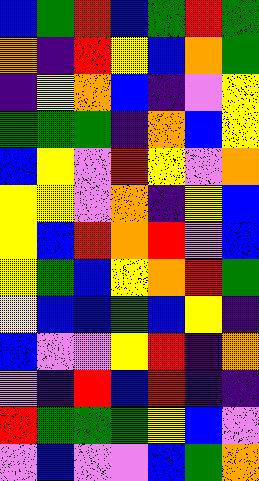[["blue", "green", "red", "blue", "green", "red", "green"], ["orange", "indigo", "red", "yellow", "blue", "orange", "green"], ["indigo", "yellow", "orange", "blue", "indigo", "violet", "yellow"], ["green", "green", "green", "indigo", "orange", "blue", "yellow"], ["blue", "yellow", "violet", "red", "yellow", "violet", "orange"], ["yellow", "yellow", "violet", "orange", "indigo", "yellow", "blue"], ["yellow", "blue", "red", "orange", "red", "violet", "blue"], ["yellow", "green", "blue", "yellow", "orange", "red", "green"], ["yellow", "blue", "blue", "green", "blue", "yellow", "indigo"], ["blue", "violet", "violet", "yellow", "red", "indigo", "orange"], ["violet", "indigo", "red", "blue", "red", "indigo", "indigo"], ["red", "green", "green", "green", "yellow", "blue", "violet"], ["violet", "blue", "violet", "violet", "blue", "green", "orange"]]